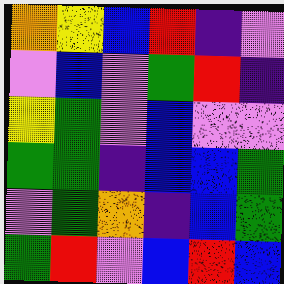[["orange", "yellow", "blue", "red", "indigo", "violet"], ["violet", "blue", "violet", "green", "red", "indigo"], ["yellow", "green", "violet", "blue", "violet", "violet"], ["green", "green", "indigo", "blue", "blue", "green"], ["violet", "green", "orange", "indigo", "blue", "green"], ["green", "red", "violet", "blue", "red", "blue"]]